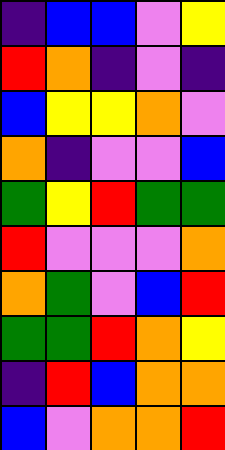[["indigo", "blue", "blue", "violet", "yellow"], ["red", "orange", "indigo", "violet", "indigo"], ["blue", "yellow", "yellow", "orange", "violet"], ["orange", "indigo", "violet", "violet", "blue"], ["green", "yellow", "red", "green", "green"], ["red", "violet", "violet", "violet", "orange"], ["orange", "green", "violet", "blue", "red"], ["green", "green", "red", "orange", "yellow"], ["indigo", "red", "blue", "orange", "orange"], ["blue", "violet", "orange", "orange", "red"]]